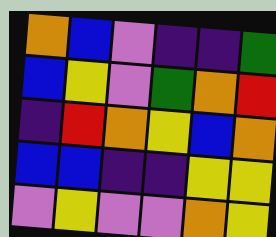[["orange", "blue", "violet", "indigo", "indigo", "green"], ["blue", "yellow", "violet", "green", "orange", "red"], ["indigo", "red", "orange", "yellow", "blue", "orange"], ["blue", "blue", "indigo", "indigo", "yellow", "yellow"], ["violet", "yellow", "violet", "violet", "orange", "yellow"]]